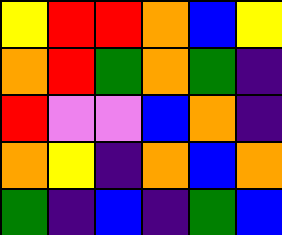[["yellow", "red", "red", "orange", "blue", "yellow"], ["orange", "red", "green", "orange", "green", "indigo"], ["red", "violet", "violet", "blue", "orange", "indigo"], ["orange", "yellow", "indigo", "orange", "blue", "orange"], ["green", "indigo", "blue", "indigo", "green", "blue"]]